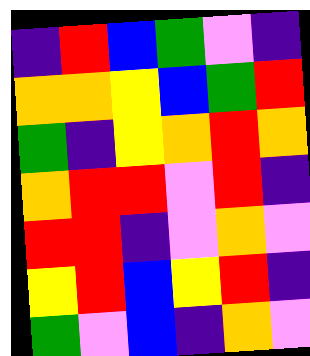[["indigo", "red", "blue", "green", "violet", "indigo"], ["orange", "orange", "yellow", "blue", "green", "red"], ["green", "indigo", "yellow", "orange", "red", "orange"], ["orange", "red", "red", "violet", "red", "indigo"], ["red", "red", "indigo", "violet", "orange", "violet"], ["yellow", "red", "blue", "yellow", "red", "indigo"], ["green", "violet", "blue", "indigo", "orange", "violet"]]